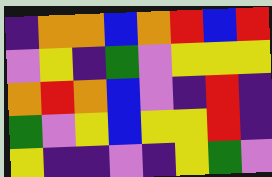[["indigo", "orange", "orange", "blue", "orange", "red", "blue", "red"], ["violet", "yellow", "indigo", "green", "violet", "yellow", "yellow", "yellow"], ["orange", "red", "orange", "blue", "violet", "indigo", "red", "indigo"], ["green", "violet", "yellow", "blue", "yellow", "yellow", "red", "indigo"], ["yellow", "indigo", "indigo", "violet", "indigo", "yellow", "green", "violet"]]